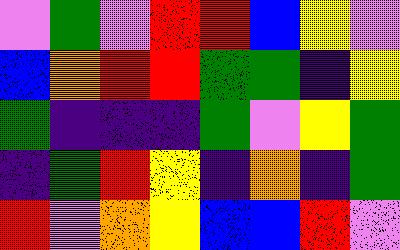[["violet", "green", "violet", "red", "red", "blue", "yellow", "violet"], ["blue", "orange", "red", "red", "green", "green", "indigo", "yellow"], ["green", "indigo", "indigo", "indigo", "green", "violet", "yellow", "green"], ["indigo", "green", "red", "yellow", "indigo", "orange", "indigo", "green"], ["red", "violet", "orange", "yellow", "blue", "blue", "red", "violet"]]